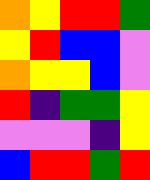[["orange", "yellow", "red", "red", "green"], ["yellow", "red", "blue", "blue", "violet"], ["orange", "yellow", "yellow", "blue", "violet"], ["red", "indigo", "green", "green", "yellow"], ["violet", "violet", "violet", "indigo", "yellow"], ["blue", "red", "red", "green", "red"]]